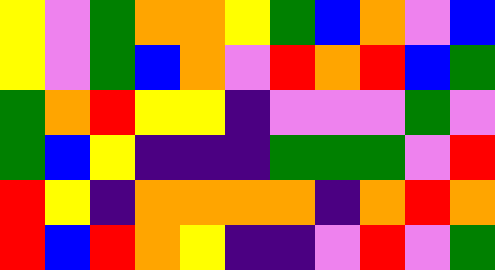[["yellow", "violet", "green", "orange", "orange", "yellow", "green", "blue", "orange", "violet", "blue"], ["yellow", "violet", "green", "blue", "orange", "violet", "red", "orange", "red", "blue", "green"], ["green", "orange", "red", "yellow", "yellow", "indigo", "violet", "violet", "violet", "green", "violet"], ["green", "blue", "yellow", "indigo", "indigo", "indigo", "green", "green", "green", "violet", "red"], ["red", "yellow", "indigo", "orange", "orange", "orange", "orange", "indigo", "orange", "red", "orange"], ["red", "blue", "red", "orange", "yellow", "indigo", "indigo", "violet", "red", "violet", "green"]]